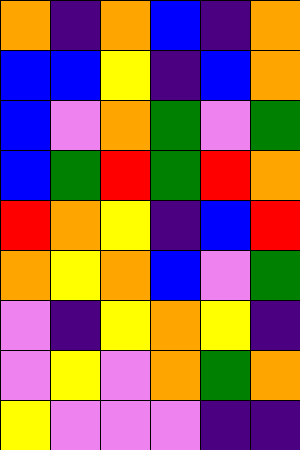[["orange", "indigo", "orange", "blue", "indigo", "orange"], ["blue", "blue", "yellow", "indigo", "blue", "orange"], ["blue", "violet", "orange", "green", "violet", "green"], ["blue", "green", "red", "green", "red", "orange"], ["red", "orange", "yellow", "indigo", "blue", "red"], ["orange", "yellow", "orange", "blue", "violet", "green"], ["violet", "indigo", "yellow", "orange", "yellow", "indigo"], ["violet", "yellow", "violet", "orange", "green", "orange"], ["yellow", "violet", "violet", "violet", "indigo", "indigo"]]